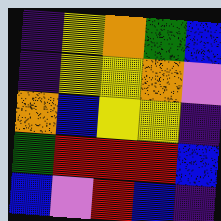[["indigo", "yellow", "orange", "green", "blue"], ["indigo", "yellow", "yellow", "orange", "violet"], ["orange", "blue", "yellow", "yellow", "indigo"], ["green", "red", "red", "red", "blue"], ["blue", "violet", "red", "blue", "indigo"]]